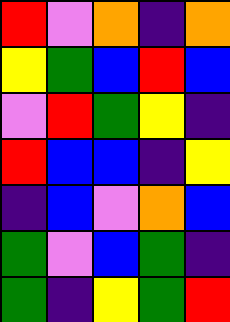[["red", "violet", "orange", "indigo", "orange"], ["yellow", "green", "blue", "red", "blue"], ["violet", "red", "green", "yellow", "indigo"], ["red", "blue", "blue", "indigo", "yellow"], ["indigo", "blue", "violet", "orange", "blue"], ["green", "violet", "blue", "green", "indigo"], ["green", "indigo", "yellow", "green", "red"]]